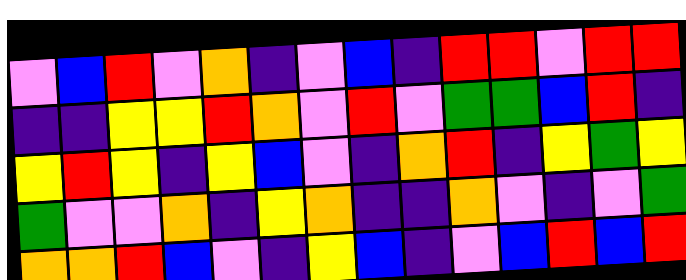[["violet", "blue", "red", "violet", "orange", "indigo", "violet", "blue", "indigo", "red", "red", "violet", "red", "red"], ["indigo", "indigo", "yellow", "yellow", "red", "orange", "violet", "red", "violet", "green", "green", "blue", "red", "indigo"], ["yellow", "red", "yellow", "indigo", "yellow", "blue", "violet", "indigo", "orange", "red", "indigo", "yellow", "green", "yellow"], ["green", "violet", "violet", "orange", "indigo", "yellow", "orange", "indigo", "indigo", "orange", "violet", "indigo", "violet", "green"], ["orange", "orange", "red", "blue", "violet", "indigo", "yellow", "blue", "indigo", "violet", "blue", "red", "blue", "red"]]